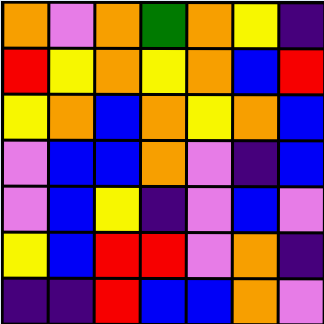[["orange", "violet", "orange", "green", "orange", "yellow", "indigo"], ["red", "yellow", "orange", "yellow", "orange", "blue", "red"], ["yellow", "orange", "blue", "orange", "yellow", "orange", "blue"], ["violet", "blue", "blue", "orange", "violet", "indigo", "blue"], ["violet", "blue", "yellow", "indigo", "violet", "blue", "violet"], ["yellow", "blue", "red", "red", "violet", "orange", "indigo"], ["indigo", "indigo", "red", "blue", "blue", "orange", "violet"]]